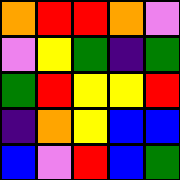[["orange", "red", "red", "orange", "violet"], ["violet", "yellow", "green", "indigo", "green"], ["green", "red", "yellow", "yellow", "red"], ["indigo", "orange", "yellow", "blue", "blue"], ["blue", "violet", "red", "blue", "green"]]